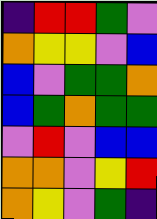[["indigo", "red", "red", "green", "violet"], ["orange", "yellow", "yellow", "violet", "blue"], ["blue", "violet", "green", "green", "orange"], ["blue", "green", "orange", "green", "green"], ["violet", "red", "violet", "blue", "blue"], ["orange", "orange", "violet", "yellow", "red"], ["orange", "yellow", "violet", "green", "indigo"]]